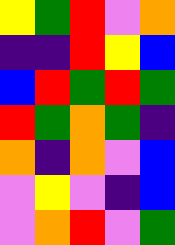[["yellow", "green", "red", "violet", "orange"], ["indigo", "indigo", "red", "yellow", "blue"], ["blue", "red", "green", "red", "green"], ["red", "green", "orange", "green", "indigo"], ["orange", "indigo", "orange", "violet", "blue"], ["violet", "yellow", "violet", "indigo", "blue"], ["violet", "orange", "red", "violet", "green"]]